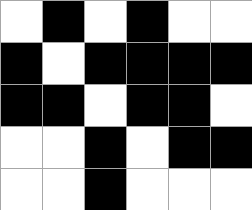[["white", "black", "white", "black", "white", "white"], ["black", "white", "black", "black", "black", "black"], ["black", "black", "white", "black", "black", "white"], ["white", "white", "black", "white", "black", "black"], ["white", "white", "black", "white", "white", "white"]]